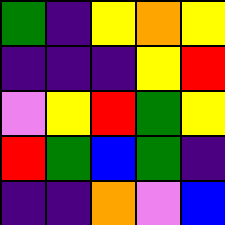[["green", "indigo", "yellow", "orange", "yellow"], ["indigo", "indigo", "indigo", "yellow", "red"], ["violet", "yellow", "red", "green", "yellow"], ["red", "green", "blue", "green", "indigo"], ["indigo", "indigo", "orange", "violet", "blue"]]